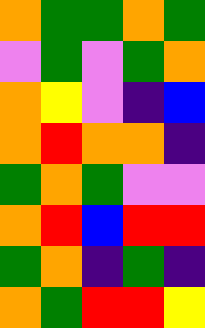[["orange", "green", "green", "orange", "green"], ["violet", "green", "violet", "green", "orange"], ["orange", "yellow", "violet", "indigo", "blue"], ["orange", "red", "orange", "orange", "indigo"], ["green", "orange", "green", "violet", "violet"], ["orange", "red", "blue", "red", "red"], ["green", "orange", "indigo", "green", "indigo"], ["orange", "green", "red", "red", "yellow"]]